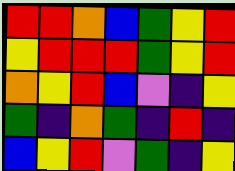[["red", "red", "orange", "blue", "green", "yellow", "red"], ["yellow", "red", "red", "red", "green", "yellow", "red"], ["orange", "yellow", "red", "blue", "violet", "indigo", "yellow"], ["green", "indigo", "orange", "green", "indigo", "red", "indigo"], ["blue", "yellow", "red", "violet", "green", "indigo", "yellow"]]